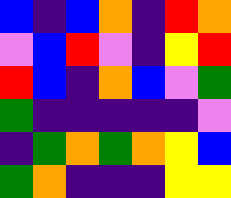[["blue", "indigo", "blue", "orange", "indigo", "red", "orange"], ["violet", "blue", "red", "violet", "indigo", "yellow", "red"], ["red", "blue", "indigo", "orange", "blue", "violet", "green"], ["green", "indigo", "indigo", "indigo", "indigo", "indigo", "violet"], ["indigo", "green", "orange", "green", "orange", "yellow", "blue"], ["green", "orange", "indigo", "indigo", "indigo", "yellow", "yellow"]]